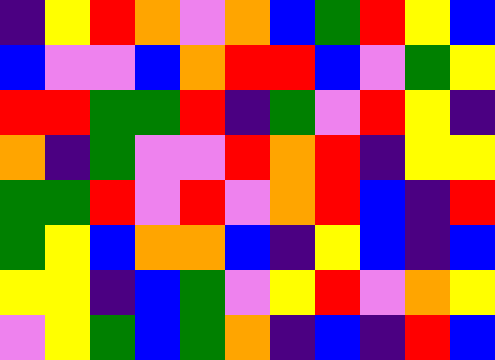[["indigo", "yellow", "red", "orange", "violet", "orange", "blue", "green", "red", "yellow", "blue"], ["blue", "violet", "violet", "blue", "orange", "red", "red", "blue", "violet", "green", "yellow"], ["red", "red", "green", "green", "red", "indigo", "green", "violet", "red", "yellow", "indigo"], ["orange", "indigo", "green", "violet", "violet", "red", "orange", "red", "indigo", "yellow", "yellow"], ["green", "green", "red", "violet", "red", "violet", "orange", "red", "blue", "indigo", "red"], ["green", "yellow", "blue", "orange", "orange", "blue", "indigo", "yellow", "blue", "indigo", "blue"], ["yellow", "yellow", "indigo", "blue", "green", "violet", "yellow", "red", "violet", "orange", "yellow"], ["violet", "yellow", "green", "blue", "green", "orange", "indigo", "blue", "indigo", "red", "blue"]]